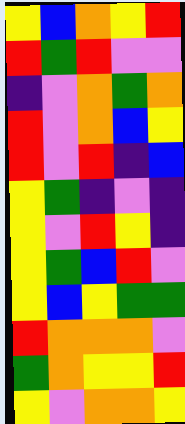[["yellow", "blue", "orange", "yellow", "red"], ["red", "green", "red", "violet", "violet"], ["indigo", "violet", "orange", "green", "orange"], ["red", "violet", "orange", "blue", "yellow"], ["red", "violet", "red", "indigo", "blue"], ["yellow", "green", "indigo", "violet", "indigo"], ["yellow", "violet", "red", "yellow", "indigo"], ["yellow", "green", "blue", "red", "violet"], ["yellow", "blue", "yellow", "green", "green"], ["red", "orange", "orange", "orange", "violet"], ["green", "orange", "yellow", "yellow", "red"], ["yellow", "violet", "orange", "orange", "yellow"]]